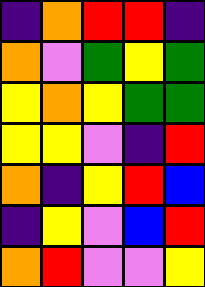[["indigo", "orange", "red", "red", "indigo"], ["orange", "violet", "green", "yellow", "green"], ["yellow", "orange", "yellow", "green", "green"], ["yellow", "yellow", "violet", "indigo", "red"], ["orange", "indigo", "yellow", "red", "blue"], ["indigo", "yellow", "violet", "blue", "red"], ["orange", "red", "violet", "violet", "yellow"]]